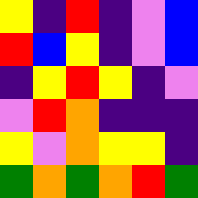[["yellow", "indigo", "red", "indigo", "violet", "blue"], ["red", "blue", "yellow", "indigo", "violet", "blue"], ["indigo", "yellow", "red", "yellow", "indigo", "violet"], ["violet", "red", "orange", "indigo", "indigo", "indigo"], ["yellow", "violet", "orange", "yellow", "yellow", "indigo"], ["green", "orange", "green", "orange", "red", "green"]]